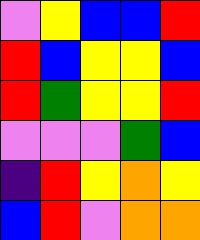[["violet", "yellow", "blue", "blue", "red"], ["red", "blue", "yellow", "yellow", "blue"], ["red", "green", "yellow", "yellow", "red"], ["violet", "violet", "violet", "green", "blue"], ["indigo", "red", "yellow", "orange", "yellow"], ["blue", "red", "violet", "orange", "orange"]]